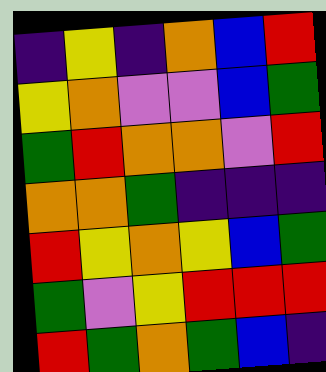[["indigo", "yellow", "indigo", "orange", "blue", "red"], ["yellow", "orange", "violet", "violet", "blue", "green"], ["green", "red", "orange", "orange", "violet", "red"], ["orange", "orange", "green", "indigo", "indigo", "indigo"], ["red", "yellow", "orange", "yellow", "blue", "green"], ["green", "violet", "yellow", "red", "red", "red"], ["red", "green", "orange", "green", "blue", "indigo"]]